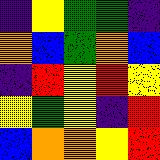[["indigo", "yellow", "green", "green", "indigo"], ["orange", "blue", "green", "orange", "blue"], ["indigo", "red", "yellow", "red", "yellow"], ["yellow", "green", "yellow", "indigo", "red"], ["blue", "orange", "orange", "yellow", "red"]]